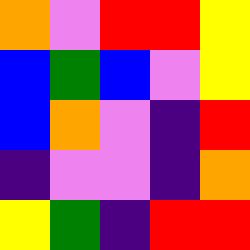[["orange", "violet", "red", "red", "yellow"], ["blue", "green", "blue", "violet", "yellow"], ["blue", "orange", "violet", "indigo", "red"], ["indigo", "violet", "violet", "indigo", "orange"], ["yellow", "green", "indigo", "red", "red"]]